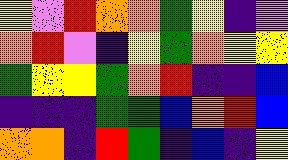[["yellow", "violet", "red", "orange", "orange", "green", "yellow", "indigo", "violet"], ["orange", "red", "violet", "indigo", "yellow", "green", "orange", "yellow", "yellow"], ["green", "yellow", "yellow", "green", "orange", "red", "indigo", "indigo", "blue"], ["indigo", "indigo", "indigo", "green", "green", "blue", "orange", "red", "blue"], ["orange", "orange", "indigo", "red", "green", "indigo", "blue", "indigo", "yellow"]]